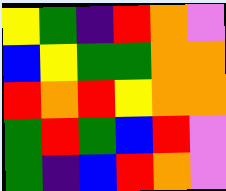[["yellow", "green", "indigo", "red", "orange", "violet"], ["blue", "yellow", "green", "green", "orange", "orange"], ["red", "orange", "red", "yellow", "orange", "orange"], ["green", "red", "green", "blue", "red", "violet"], ["green", "indigo", "blue", "red", "orange", "violet"]]